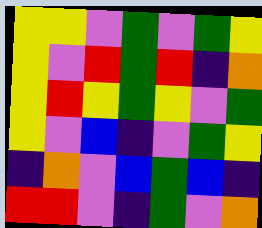[["yellow", "yellow", "violet", "green", "violet", "green", "yellow"], ["yellow", "violet", "red", "green", "red", "indigo", "orange"], ["yellow", "red", "yellow", "green", "yellow", "violet", "green"], ["yellow", "violet", "blue", "indigo", "violet", "green", "yellow"], ["indigo", "orange", "violet", "blue", "green", "blue", "indigo"], ["red", "red", "violet", "indigo", "green", "violet", "orange"]]